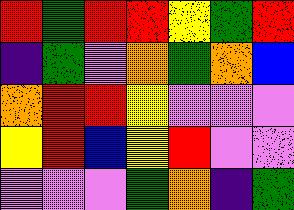[["red", "green", "red", "red", "yellow", "green", "red"], ["indigo", "green", "violet", "orange", "green", "orange", "blue"], ["orange", "red", "red", "yellow", "violet", "violet", "violet"], ["yellow", "red", "blue", "yellow", "red", "violet", "violet"], ["violet", "violet", "violet", "green", "orange", "indigo", "green"]]